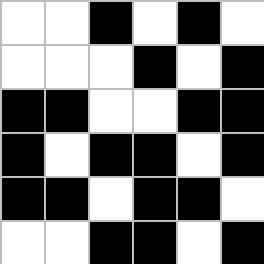[["white", "white", "black", "white", "black", "white"], ["white", "white", "white", "black", "white", "black"], ["black", "black", "white", "white", "black", "black"], ["black", "white", "black", "black", "white", "black"], ["black", "black", "white", "black", "black", "white"], ["white", "white", "black", "black", "white", "black"]]